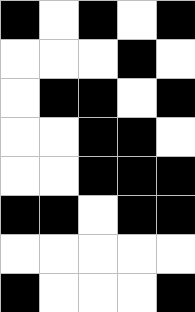[["black", "white", "black", "white", "black"], ["white", "white", "white", "black", "white"], ["white", "black", "black", "white", "black"], ["white", "white", "black", "black", "white"], ["white", "white", "black", "black", "black"], ["black", "black", "white", "black", "black"], ["white", "white", "white", "white", "white"], ["black", "white", "white", "white", "black"]]